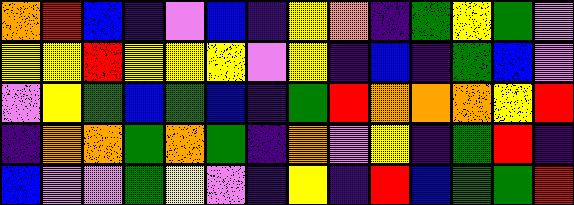[["orange", "red", "blue", "indigo", "violet", "blue", "indigo", "yellow", "orange", "indigo", "green", "yellow", "green", "violet"], ["yellow", "yellow", "red", "yellow", "yellow", "yellow", "violet", "yellow", "indigo", "blue", "indigo", "green", "blue", "violet"], ["violet", "yellow", "green", "blue", "green", "blue", "indigo", "green", "red", "orange", "orange", "orange", "yellow", "red"], ["indigo", "orange", "orange", "green", "orange", "green", "indigo", "orange", "violet", "yellow", "indigo", "green", "red", "indigo"], ["blue", "violet", "violet", "green", "yellow", "violet", "indigo", "yellow", "indigo", "red", "blue", "green", "green", "red"]]